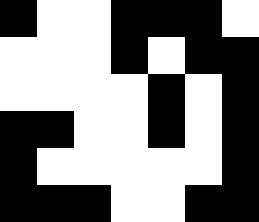[["black", "white", "white", "black", "black", "black", "white"], ["white", "white", "white", "black", "white", "black", "black"], ["white", "white", "white", "white", "black", "white", "black"], ["black", "black", "white", "white", "black", "white", "black"], ["black", "white", "white", "white", "white", "white", "black"], ["black", "black", "black", "white", "white", "black", "black"]]